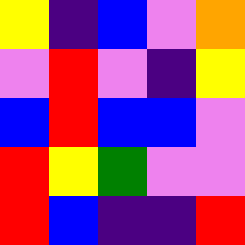[["yellow", "indigo", "blue", "violet", "orange"], ["violet", "red", "violet", "indigo", "yellow"], ["blue", "red", "blue", "blue", "violet"], ["red", "yellow", "green", "violet", "violet"], ["red", "blue", "indigo", "indigo", "red"]]